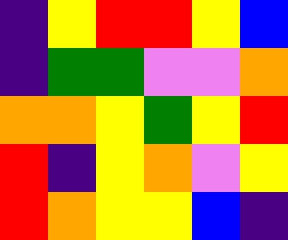[["indigo", "yellow", "red", "red", "yellow", "blue"], ["indigo", "green", "green", "violet", "violet", "orange"], ["orange", "orange", "yellow", "green", "yellow", "red"], ["red", "indigo", "yellow", "orange", "violet", "yellow"], ["red", "orange", "yellow", "yellow", "blue", "indigo"]]